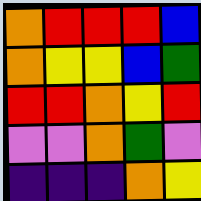[["orange", "red", "red", "red", "blue"], ["orange", "yellow", "yellow", "blue", "green"], ["red", "red", "orange", "yellow", "red"], ["violet", "violet", "orange", "green", "violet"], ["indigo", "indigo", "indigo", "orange", "yellow"]]